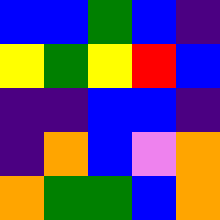[["blue", "blue", "green", "blue", "indigo"], ["yellow", "green", "yellow", "red", "blue"], ["indigo", "indigo", "blue", "blue", "indigo"], ["indigo", "orange", "blue", "violet", "orange"], ["orange", "green", "green", "blue", "orange"]]